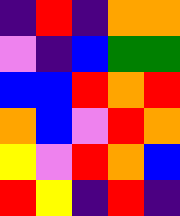[["indigo", "red", "indigo", "orange", "orange"], ["violet", "indigo", "blue", "green", "green"], ["blue", "blue", "red", "orange", "red"], ["orange", "blue", "violet", "red", "orange"], ["yellow", "violet", "red", "orange", "blue"], ["red", "yellow", "indigo", "red", "indigo"]]